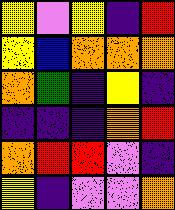[["yellow", "violet", "yellow", "indigo", "red"], ["yellow", "blue", "orange", "orange", "orange"], ["orange", "green", "indigo", "yellow", "indigo"], ["indigo", "indigo", "indigo", "orange", "red"], ["orange", "red", "red", "violet", "indigo"], ["yellow", "indigo", "violet", "violet", "orange"]]